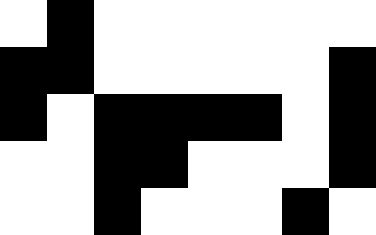[["white", "black", "white", "white", "white", "white", "white", "white"], ["black", "black", "white", "white", "white", "white", "white", "black"], ["black", "white", "black", "black", "black", "black", "white", "black"], ["white", "white", "black", "black", "white", "white", "white", "black"], ["white", "white", "black", "white", "white", "white", "black", "white"]]